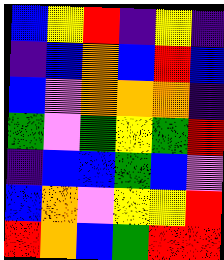[["blue", "yellow", "red", "indigo", "yellow", "indigo"], ["indigo", "blue", "orange", "blue", "red", "blue"], ["blue", "violet", "orange", "orange", "orange", "indigo"], ["green", "violet", "green", "yellow", "green", "red"], ["indigo", "blue", "blue", "green", "blue", "violet"], ["blue", "orange", "violet", "yellow", "yellow", "red"], ["red", "orange", "blue", "green", "red", "red"]]